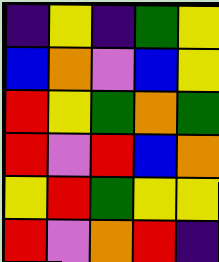[["indigo", "yellow", "indigo", "green", "yellow"], ["blue", "orange", "violet", "blue", "yellow"], ["red", "yellow", "green", "orange", "green"], ["red", "violet", "red", "blue", "orange"], ["yellow", "red", "green", "yellow", "yellow"], ["red", "violet", "orange", "red", "indigo"]]